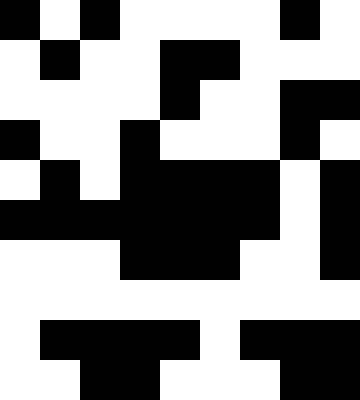[["black", "white", "black", "white", "white", "white", "white", "black", "white"], ["white", "black", "white", "white", "black", "black", "white", "white", "white"], ["white", "white", "white", "white", "black", "white", "white", "black", "black"], ["black", "white", "white", "black", "white", "white", "white", "black", "white"], ["white", "black", "white", "black", "black", "black", "black", "white", "black"], ["black", "black", "black", "black", "black", "black", "black", "white", "black"], ["white", "white", "white", "black", "black", "black", "white", "white", "black"], ["white", "white", "white", "white", "white", "white", "white", "white", "white"], ["white", "black", "black", "black", "black", "white", "black", "black", "black"], ["white", "white", "black", "black", "white", "white", "white", "black", "black"]]